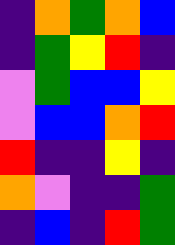[["indigo", "orange", "green", "orange", "blue"], ["indigo", "green", "yellow", "red", "indigo"], ["violet", "green", "blue", "blue", "yellow"], ["violet", "blue", "blue", "orange", "red"], ["red", "indigo", "indigo", "yellow", "indigo"], ["orange", "violet", "indigo", "indigo", "green"], ["indigo", "blue", "indigo", "red", "green"]]